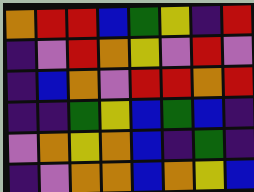[["orange", "red", "red", "blue", "green", "yellow", "indigo", "red"], ["indigo", "violet", "red", "orange", "yellow", "violet", "red", "violet"], ["indigo", "blue", "orange", "violet", "red", "red", "orange", "red"], ["indigo", "indigo", "green", "yellow", "blue", "green", "blue", "indigo"], ["violet", "orange", "yellow", "orange", "blue", "indigo", "green", "indigo"], ["indigo", "violet", "orange", "orange", "blue", "orange", "yellow", "blue"]]